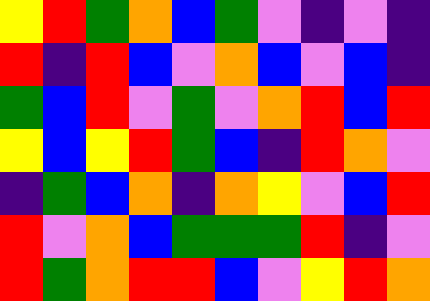[["yellow", "red", "green", "orange", "blue", "green", "violet", "indigo", "violet", "indigo"], ["red", "indigo", "red", "blue", "violet", "orange", "blue", "violet", "blue", "indigo"], ["green", "blue", "red", "violet", "green", "violet", "orange", "red", "blue", "red"], ["yellow", "blue", "yellow", "red", "green", "blue", "indigo", "red", "orange", "violet"], ["indigo", "green", "blue", "orange", "indigo", "orange", "yellow", "violet", "blue", "red"], ["red", "violet", "orange", "blue", "green", "green", "green", "red", "indigo", "violet"], ["red", "green", "orange", "red", "red", "blue", "violet", "yellow", "red", "orange"]]